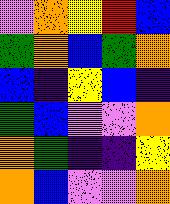[["violet", "orange", "yellow", "red", "blue"], ["green", "orange", "blue", "green", "orange"], ["blue", "indigo", "yellow", "blue", "indigo"], ["green", "blue", "violet", "violet", "orange"], ["orange", "green", "indigo", "indigo", "yellow"], ["orange", "blue", "violet", "violet", "orange"]]